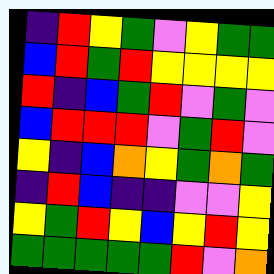[["indigo", "red", "yellow", "green", "violet", "yellow", "green", "green"], ["blue", "red", "green", "red", "yellow", "yellow", "yellow", "yellow"], ["red", "indigo", "blue", "green", "red", "violet", "green", "violet"], ["blue", "red", "red", "red", "violet", "green", "red", "violet"], ["yellow", "indigo", "blue", "orange", "yellow", "green", "orange", "green"], ["indigo", "red", "blue", "indigo", "indigo", "violet", "violet", "yellow"], ["yellow", "green", "red", "yellow", "blue", "yellow", "red", "yellow"], ["green", "green", "green", "green", "green", "red", "violet", "orange"]]